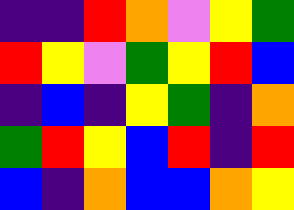[["indigo", "indigo", "red", "orange", "violet", "yellow", "green"], ["red", "yellow", "violet", "green", "yellow", "red", "blue"], ["indigo", "blue", "indigo", "yellow", "green", "indigo", "orange"], ["green", "red", "yellow", "blue", "red", "indigo", "red"], ["blue", "indigo", "orange", "blue", "blue", "orange", "yellow"]]